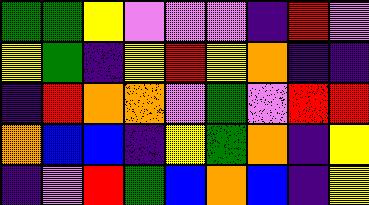[["green", "green", "yellow", "violet", "violet", "violet", "indigo", "red", "violet"], ["yellow", "green", "indigo", "yellow", "red", "yellow", "orange", "indigo", "indigo"], ["indigo", "red", "orange", "orange", "violet", "green", "violet", "red", "red"], ["orange", "blue", "blue", "indigo", "yellow", "green", "orange", "indigo", "yellow"], ["indigo", "violet", "red", "green", "blue", "orange", "blue", "indigo", "yellow"]]